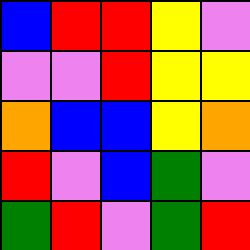[["blue", "red", "red", "yellow", "violet"], ["violet", "violet", "red", "yellow", "yellow"], ["orange", "blue", "blue", "yellow", "orange"], ["red", "violet", "blue", "green", "violet"], ["green", "red", "violet", "green", "red"]]